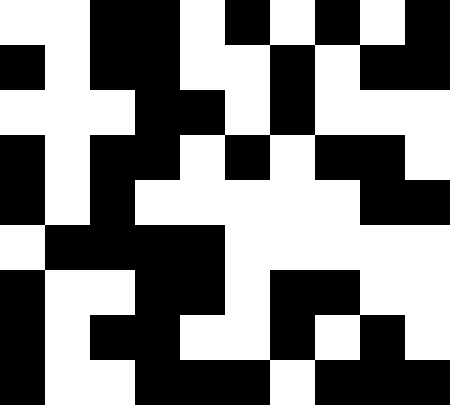[["white", "white", "black", "black", "white", "black", "white", "black", "white", "black"], ["black", "white", "black", "black", "white", "white", "black", "white", "black", "black"], ["white", "white", "white", "black", "black", "white", "black", "white", "white", "white"], ["black", "white", "black", "black", "white", "black", "white", "black", "black", "white"], ["black", "white", "black", "white", "white", "white", "white", "white", "black", "black"], ["white", "black", "black", "black", "black", "white", "white", "white", "white", "white"], ["black", "white", "white", "black", "black", "white", "black", "black", "white", "white"], ["black", "white", "black", "black", "white", "white", "black", "white", "black", "white"], ["black", "white", "white", "black", "black", "black", "white", "black", "black", "black"]]